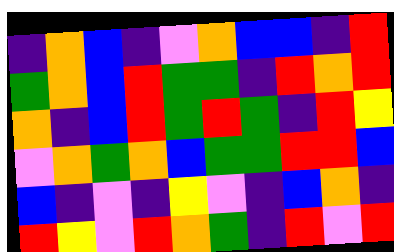[["indigo", "orange", "blue", "indigo", "violet", "orange", "blue", "blue", "indigo", "red"], ["green", "orange", "blue", "red", "green", "green", "indigo", "red", "orange", "red"], ["orange", "indigo", "blue", "red", "green", "red", "green", "indigo", "red", "yellow"], ["violet", "orange", "green", "orange", "blue", "green", "green", "red", "red", "blue"], ["blue", "indigo", "violet", "indigo", "yellow", "violet", "indigo", "blue", "orange", "indigo"], ["red", "yellow", "violet", "red", "orange", "green", "indigo", "red", "violet", "red"]]